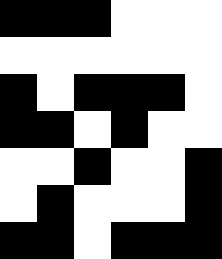[["black", "black", "black", "white", "white", "white"], ["white", "white", "white", "white", "white", "white"], ["black", "white", "black", "black", "black", "white"], ["black", "black", "white", "black", "white", "white"], ["white", "white", "black", "white", "white", "black"], ["white", "black", "white", "white", "white", "black"], ["black", "black", "white", "black", "black", "black"]]